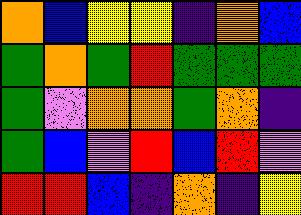[["orange", "blue", "yellow", "yellow", "indigo", "orange", "blue"], ["green", "orange", "green", "red", "green", "green", "green"], ["green", "violet", "orange", "orange", "green", "orange", "indigo"], ["green", "blue", "violet", "red", "blue", "red", "violet"], ["red", "red", "blue", "indigo", "orange", "indigo", "yellow"]]